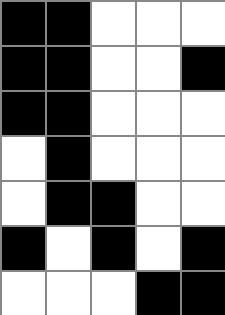[["black", "black", "white", "white", "white"], ["black", "black", "white", "white", "black"], ["black", "black", "white", "white", "white"], ["white", "black", "white", "white", "white"], ["white", "black", "black", "white", "white"], ["black", "white", "black", "white", "black"], ["white", "white", "white", "black", "black"]]